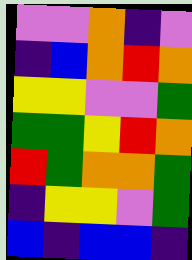[["violet", "violet", "orange", "indigo", "violet"], ["indigo", "blue", "orange", "red", "orange"], ["yellow", "yellow", "violet", "violet", "green"], ["green", "green", "yellow", "red", "orange"], ["red", "green", "orange", "orange", "green"], ["indigo", "yellow", "yellow", "violet", "green"], ["blue", "indigo", "blue", "blue", "indigo"]]